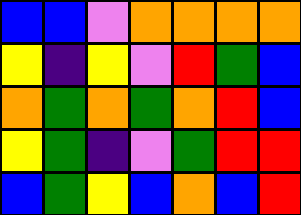[["blue", "blue", "violet", "orange", "orange", "orange", "orange"], ["yellow", "indigo", "yellow", "violet", "red", "green", "blue"], ["orange", "green", "orange", "green", "orange", "red", "blue"], ["yellow", "green", "indigo", "violet", "green", "red", "red"], ["blue", "green", "yellow", "blue", "orange", "blue", "red"]]